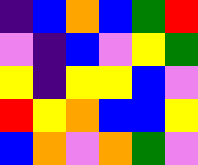[["indigo", "blue", "orange", "blue", "green", "red"], ["violet", "indigo", "blue", "violet", "yellow", "green"], ["yellow", "indigo", "yellow", "yellow", "blue", "violet"], ["red", "yellow", "orange", "blue", "blue", "yellow"], ["blue", "orange", "violet", "orange", "green", "violet"]]